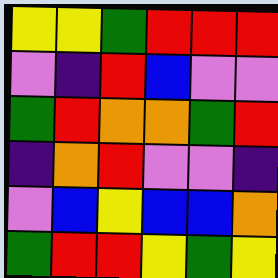[["yellow", "yellow", "green", "red", "red", "red"], ["violet", "indigo", "red", "blue", "violet", "violet"], ["green", "red", "orange", "orange", "green", "red"], ["indigo", "orange", "red", "violet", "violet", "indigo"], ["violet", "blue", "yellow", "blue", "blue", "orange"], ["green", "red", "red", "yellow", "green", "yellow"]]